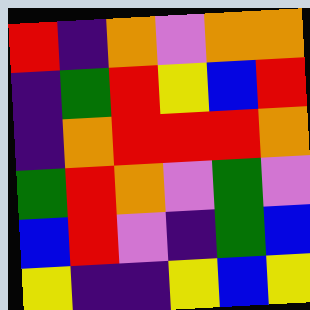[["red", "indigo", "orange", "violet", "orange", "orange"], ["indigo", "green", "red", "yellow", "blue", "red"], ["indigo", "orange", "red", "red", "red", "orange"], ["green", "red", "orange", "violet", "green", "violet"], ["blue", "red", "violet", "indigo", "green", "blue"], ["yellow", "indigo", "indigo", "yellow", "blue", "yellow"]]